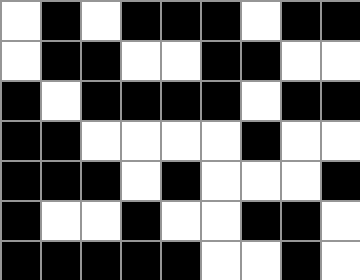[["white", "black", "white", "black", "black", "black", "white", "black", "black"], ["white", "black", "black", "white", "white", "black", "black", "white", "white"], ["black", "white", "black", "black", "black", "black", "white", "black", "black"], ["black", "black", "white", "white", "white", "white", "black", "white", "white"], ["black", "black", "black", "white", "black", "white", "white", "white", "black"], ["black", "white", "white", "black", "white", "white", "black", "black", "white"], ["black", "black", "black", "black", "black", "white", "white", "black", "white"]]